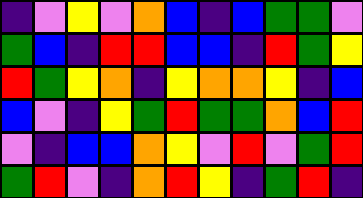[["indigo", "violet", "yellow", "violet", "orange", "blue", "indigo", "blue", "green", "green", "violet"], ["green", "blue", "indigo", "red", "red", "blue", "blue", "indigo", "red", "green", "yellow"], ["red", "green", "yellow", "orange", "indigo", "yellow", "orange", "orange", "yellow", "indigo", "blue"], ["blue", "violet", "indigo", "yellow", "green", "red", "green", "green", "orange", "blue", "red"], ["violet", "indigo", "blue", "blue", "orange", "yellow", "violet", "red", "violet", "green", "red"], ["green", "red", "violet", "indigo", "orange", "red", "yellow", "indigo", "green", "red", "indigo"]]